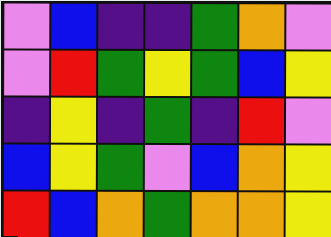[["violet", "blue", "indigo", "indigo", "green", "orange", "violet"], ["violet", "red", "green", "yellow", "green", "blue", "yellow"], ["indigo", "yellow", "indigo", "green", "indigo", "red", "violet"], ["blue", "yellow", "green", "violet", "blue", "orange", "yellow"], ["red", "blue", "orange", "green", "orange", "orange", "yellow"]]